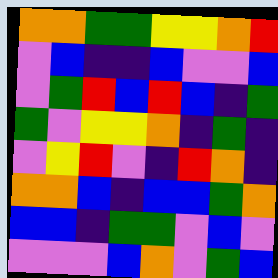[["orange", "orange", "green", "green", "yellow", "yellow", "orange", "red"], ["violet", "blue", "indigo", "indigo", "blue", "violet", "violet", "blue"], ["violet", "green", "red", "blue", "red", "blue", "indigo", "green"], ["green", "violet", "yellow", "yellow", "orange", "indigo", "green", "indigo"], ["violet", "yellow", "red", "violet", "indigo", "red", "orange", "indigo"], ["orange", "orange", "blue", "indigo", "blue", "blue", "green", "orange"], ["blue", "blue", "indigo", "green", "green", "violet", "blue", "violet"], ["violet", "violet", "violet", "blue", "orange", "violet", "green", "blue"]]